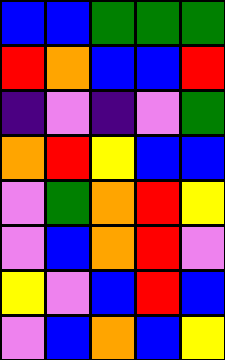[["blue", "blue", "green", "green", "green"], ["red", "orange", "blue", "blue", "red"], ["indigo", "violet", "indigo", "violet", "green"], ["orange", "red", "yellow", "blue", "blue"], ["violet", "green", "orange", "red", "yellow"], ["violet", "blue", "orange", "red", "violet"], ["yellow", "violet", "blue", "red", "blue"], ["violet", "blue", "orange", "blue", "yellow"]]